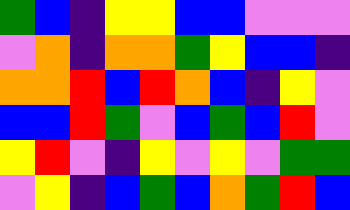[["green", "blue", "indigo", "yellow", "yellow", "blue", "blue", "violet", "violet", "violet"], ["violet", "orange", "indigo", "orange", "orange", "green", "yellow", "blue", "blue", "indigo"], ["orange", "orange", "red", "blue", "red", "orange", "blue", "indigo", "yellow", "violet"], ["blue", "blue", "red", "green", "violet", "blue", "green", "blue", "red", "violet"], ["yellow", "red", "violet", "indigo", "yellow", "violet", "yellow", "violet", "green", "green"], ["violet", "yellow", "indigo", "blue", "green", "blue", "orange", "green", "red", "blue"]]